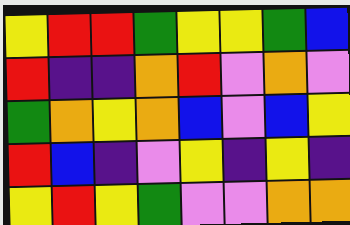[["yellow", "red", "red", "green", "yellow", "yellow", "green", "blue"], ["red", "indigo", "indigo", "orange", "red", "violet", "orange", "violet"], ["green", "orange", "yellow", "orange", "blue", "violet", "blue", "yellow"], ["red", "blue", "indigo", "violet", "yellow", "indigo", "yellow", "indigo"], ["yellow", "red", "yellow", "green", "violet", "violet", "orange", "orange"]]